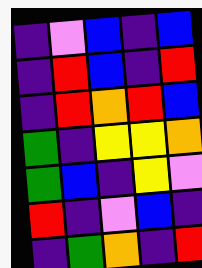[["indigo", "violet", "blue", "indigo", "blue"], ["indigo", "red", "blue", "indigo", "red"], ["indigo", "red", "orange", "red", "blue"], ["green", "indigo", "yellow", "yellow", "orange"], ["green", "blue", "indigo", "yellow", "violet"], ["red", "indigo", "violet", "blue", "indigo"], ["indigo", "green", "orange", "indigo", "red"]]